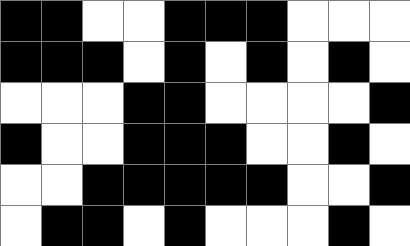[["black", "black", "white", "white", "black", "black", "black", "white", "white", "white"], ["black", "black", "black", "white", "black", "white", "black", "white", "black", "white"], ["white", "white", "white", "black", "black", "white", "white", "white", "white", "black"], ["black", "white", "white", "black", "black", "black", "white", "white", "black", "white"], ["white", "white", "black", "black", "black", "black", "black", "white", "white", "black"], ["white", "black", "black", "white", "black", "white", "white", "white", "black", "white"]]